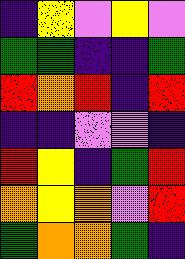[["indigo", "yellow", "violet", "yellow", "violet"], ["green", "green", "indigo", "indigo", "green"], ["red", "orange", "red", "indigo", "red"], ["indigo", "indigo", "violet", "violet", "indigo"], ["red", "yellow", "indigo", "green", "red"], ["orange", "yellow", "orange", "violet", "red"], ["green", "orange", "orange", "green", "indigo"]]